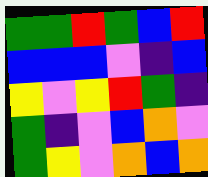[["green", "green", "red", "green", "blue", "red"], ["blue", "blue", "blue", "violet", "indigo", "blue"], ["yellow", "violet", "yellow", "red", "green", "indigo"], ["green", "indigo", "violet", "blue", "orange", "violet"], ["green", "yellow", "violet", "orange", "blue", "orange"]]